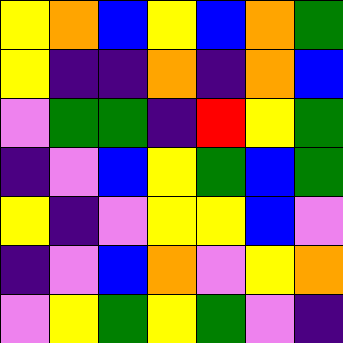[["yellow", "orange", "blue", "yellow", "blue", "orange", "green"], ["yellow", "indigo", "indigo", "orange", "indigo", "orange", "blue"], ["violet", "green", "green", "indigo", "red", "yellow", "green"], ["indigo", "violet", "blue", "yellow", "green", "blue", "green"], ["yellow", "indigo", "violet", "yellow", "yellow", "blue", "violet"], ["indigo", "violet", "blue", "orange", "violet", "yellow", "orange"], ["violet", "yellow", "green", "yellow", "green", "violet", "indigo"]]